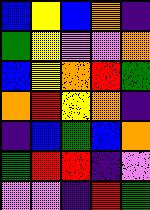[["blue", "yellow", "blue", "orange", "indigo"], ["green", "yellow", "violet", "violet", "orange"], ["blue", "yellow", "orange", "red", "green"], ["orange", "red", "yellow", "orange", "indigo"], ["indigo", "blue", "green", "blue", "orange"], ["green", "red", "red", "indigo", "violet"], ["violet", "violet", "indigo", "red", "green"]]